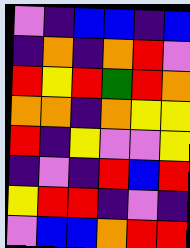[["violet", "indigo", "blue", "blue", "indigo", "blue"], ["indigo", "orange", "indigo", "orange", "red", "violet"], ["red", "yellow", "red", "green", "red", "orange"], ["orange", "orange", "indigo", "orange", "yellow", "yellow"], ["red", "indigo", "yellow", "violet", "violet", "yellow"], ["indigo", "violet", "indigo", "red", "blue", "red"], ["yellow", "red", "red", "indigo", "violet", "indigo"], ["violet", "blue", "blue", "orange", "red", "red"]]